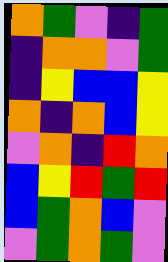[["orange", "green", "violet", "indigo", "green"], ["indigo", "orange", "orange", "violet", "green"], ["indigo", "yellow", "blue", "blue", "yellow"], ["orange", "indigo", "orange", "blue", "yellow"], ["violet", "orange", "indigo", "red", "orange"], ["blue", "yellow", "red", "green", "red"], ["blue", "green", "orange", "blue", "violet"], ["violet", "green", "orange", "green", "violet"]]